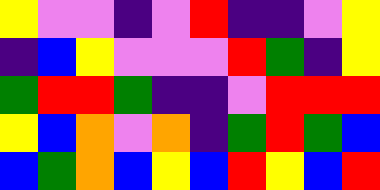[["yellow", "violet", "violet", "indigo", "violet", "red", "indigo", "indigo", "violet", "yellow"], ["indigo", "blue", "yellow", "violet", "violet", "violet", "red", "green", "indigo", "yellow"], ["green", "red", "red", "green", "indigo", "indigo", "violet", "red", "red", "red"], ["yellow", "blue", "orange", "violet", "orange", "indigo", "green", "red", "green", "blue"], ["blue", "green", "orange", "blue", "yellow", "blue", "red", "yellow", "blue", "red"]]